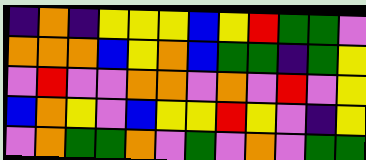[["indigo", "orange", "indigo", "yellow", "yellow", "yellow", "blue", "yellow", "red", "green", "green", "violet"], ["orange", "orange", "orange", "blue", "yellow", "orange", "blue", "green", "green", "indigo", "green", "yellow"], ["violet", "red", "violet", "violet", "orange", "orange", "violet", "orange", "violet", "red", "violet", "yellow"], ["blue", "orange", "yellow", "violet", "blue", "yellow", "yellow", "red", "yellow", "violet", "indigo", "yellow"], ["violet", "orange", "green", "green", "orange", "violet", "green", "violet", "orange", "violet", "green", "green"]]